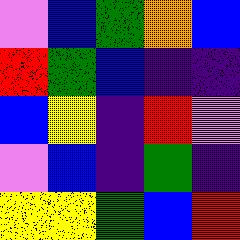[["violet", "blue", "green", "orange", "blue"], ["red", "green", "blue", "indigo", "indigo"], ["blue", "yellow", "indigo", "red", "violet"], ["violet", "blue", "indigo", "green", "indigo"], ["yellow", "yellow", "green", "blue", "red"]]